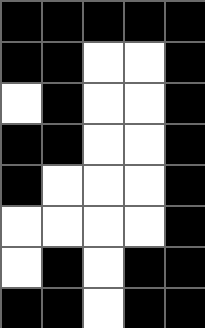[["black", "black", "black", "black", "black"], ["black", "black", "white", "white", "black"], ["white", "black", "white", "white", "black"], ["black", "black", "white", "white", "black"], ["black", "white", "white", "white", "black"], ["white", "white", "white", "white", "black"], ["white", "black", "white", "black", "black"], ["black", "black", "white", "black", "black"]]